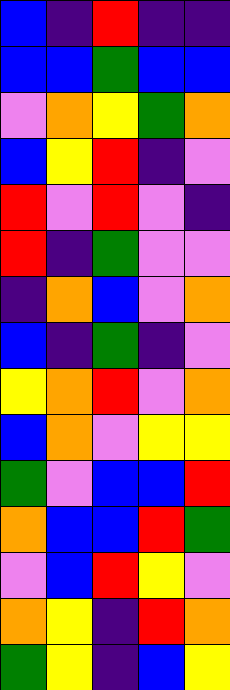[["blue", "indigo", "red", "indigo", "indigo"], ["blue", "blue", "green", "blue", "blue"], ["violet", "orange", "yellow", "green", "orange"], ["blue", "yellow", "red", "indigo", "violet"], ["red", "violet", "red", "violet", "indigo"], ["red", "indigo", "green", "violet", "violet"], ["indigo", "orange", "blue", "violet", "orange"], ["blue", "indigo", "green", "indigo", "violet"], ["yellow", "orange", "red", "violet", "orange"], ["blue", "orange", "violet", "yellow", "yellow"], ["green", "violet", "blue", "blue", "red"], ["orange", "blue", "blue", "red", "green"], ["violet", "blue", "red", "yellow", "violet"], ["orange", "yellow", "indigo", "red", "orange"], ["green", "yellow", "indigo", "blue", "yellow"]]